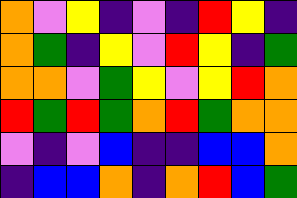[["orange", "violet", "yellow", "indigo", "violet", "indigo", "red", "yellow", "indigo"], ["orange", "green", "indigo", "yellow", "violet", "red", "yellow", "indigo", "green"], ["orange", "orange", "violet", "green", "yellow", "violet", "yellow", "red", "orange"], ["red", "green", "red", "green", "orange", "red", "green", "orange", "orange"], ["violet", "indigo", "violet", "blue", "indigo", "indigo", "blue", "blue", "orange"], ["indigo", "blue", "blue", "orange", "indigo", "orange", "red", "blue", "green"]]